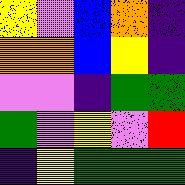[["yellow", "violet", "blue", "orange", "indigo"], ["orange", "orange", "blue", "yellow", "indigo"], ["violet", "violet", "indigo", "green", "green"], ["green", "violet", "yellow", "violet", "red"], ["indigo", "yellow", "green", "green", "green"]]